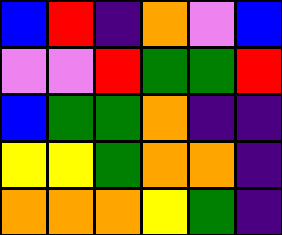[["blue", "red", "indigo", "orange", "violet", "blue"], ["violet", "violet", "red", "green", "green", "red"], ["blue", "green", "green", "orange", "indigo", "indigo"], ["yellow", "yellow", "green", "orange", "orange", "indigo"], ["orange", "orange", "orange", "yellow", "green", "indigo"]]